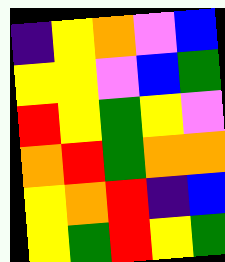[["indigo", "yellow", "orange", "violet", "blue"], ["yellow", "yellow", "violet", "blue", "green"], ["red", "yellow", "green", "yellow", "violet"], ["orange", "red", "green", "orange", "orange"], ["yellow", "orange", "red", "indigo", "blue"], ["yellow", "green", "red", "yellow", "green"]]